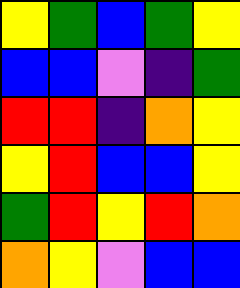[["yellow", "green", "blue", "green", "yellow"], ["blue", "blue", "violet", "indigo", "green"], ["red", "red", "indigo", "orange", "yellow"], ["yellow", "red", "blue", "blue", "yellow"], ["green", "red", "yellow", "red", "orange"], ["orange", "yellow", "violet", "blue", "blue"]]